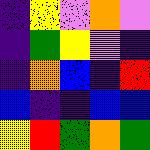[["indigo", "yellow", "violet", "orange", "violet"], ["indigo", "green", "yellow", "violet", "indigo"], ["indigo", "orange", "blue", "indigo", "red"], ["blue", "indigo", "indigo", "blue", "blue"], ["yellow", "red", "green", "orange", "green"]]